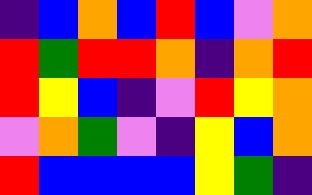[["indigo", "blue", "orange", "blue", "red", "blue", "violet", "orange"], ["red", "green", "red", "red", "orange", "indigo", "orange", "red"], ["red", "yellow", "blue", "indigo", "violet", "red", "yellow", "orange"], ["violet", "orange", "green", "violet", "indigo", "yellow", "blue", "orange"], ["red", "blue", "blue", "blue", "blue", "yellow", "green", "indigo"]]